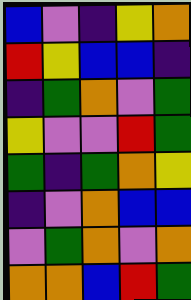[["blue", "violet", "indigo", "yellow", "orange"], ["red", "yellow", "blue", "blue", "indigo"], ["indigo", "green", "orange", "violet", "green"], ["yellow", "violet", "violet", "red", "green"], ["green", "indigo", "green", "orange", "yellow"], ["indigo", "violet", "orange", "blue", "blue"], ["violet", "green", "orange", "violet", "orange"], ["orange", "orange", "blue", "red", "green"]]